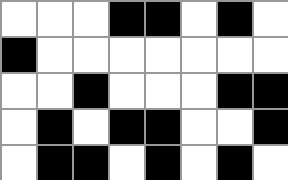[["white", "white", "white", "black", "black", "white", "black", "white"], ["black", "white", "white", "white", "white", "white", "white", "white"], ["white", "white", "black", "white", "white", "white", "black", "black"], ["white", "black", "white", "black", "black", "white", "white", "black"], ["white", "black", "black", "white", "black", "white", "black", "white"]]